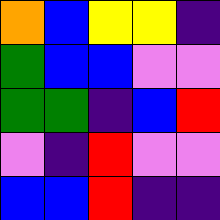[["orange", "blue", "yellow", "yellow", "indigo"], ["green", "blue", "blue", "violet", "violet"], ["green", "green", "indigo", "blue", "red"], ["violet", "indigo", "red", "violet", "violet"], ["blue", "blue", "red", "indigo", "indigo"]]